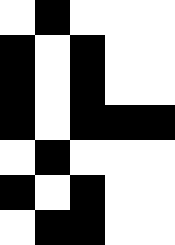[["white", "black", "white", "white", "white"], ["black", "white", "black", "white", "white"], ["black", "white", "black", "white", "white"], ["black", "white", "black", "black", "black"], ["white", "black", "white", "white", "white"], ["black", "white", "black", "white", "white"], ["white", "black", "black", "white", "white"]]